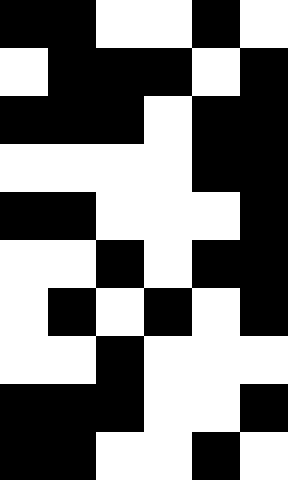[["black", "black", "white", "white", "black", "white"], ["white", "black", "black", "black", "white", "black"], ["black", "black", "black", "white", "black", "black"], ["white", "white", "white", "white", "black", "black"], ["black", "black", "white", "white", "white", "black"], ["white", "white", "black", "white", "black", "black"], ["white", "black", "white", "black", "white", "black"], ["white", "white", "black", "white", "white", "white"], ["black", "black", "black", "white", "white", "black"], ["black", "black", "white", "white", "black", "white"]]